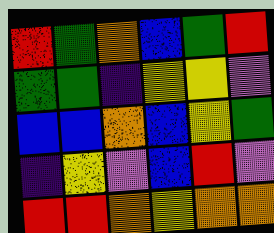[["red", "green", "orange", "blue", "green", "red"], ["green", "green", "indigo", "yellow", "yellow", "violet"], ["blue", "blue", "orange", "blue", "yellow", "green"], ["indigo", "yellow", "violet", "blue", "red", "violet"], ["red", "red", "orange", "yellow", "orange", "orange"]]